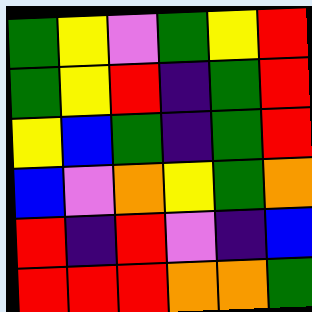[["green", "yellow", "violet", "green", "yellow", "red"], ["green", "yellow", "red", "indigo", "green", "red"], ["yellow", "blue", "green", "indigo", "green", "red"], ["blue", "violet", "orange", "yellow", "green", "orange"], ["red", "indigo", "red", "violet", "indigo", "blue"], ["red", "red", "red", "orange", "orange", "green"]]